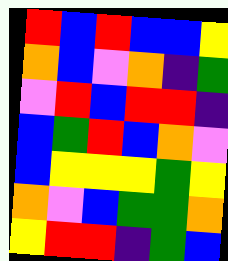[["red", "blue", "red", "blue", "blue", "yellow"], ["orange", "blue", "violet", "orange", "indigo", "green"], ["violet", "red", "blue", "red", "red", "indigo"], ["blue", "green", "red", "blue", "orange", "violet"], ["blue", "yellow", "yellow", "yellow", "green", "yellow"], ["orange", "violet", "blue", "green", "green", "orange"], ["yellow", "red", "red", "indigo", "green", "blue"]]